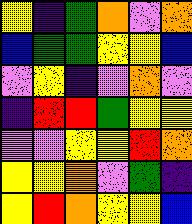[["yellow", "indigo", "green", "orange", "violet", "orange"], ["blue", "green", "green", "yellow", "yellow", "blue"], ["violet", "yellow", "indigo", "violet", "orange", "violet"], ["indigo", "red", "red", "green", "yellow", "yellow"], ["violet", "violet", "yellow", "yellow", "red", "orange"], ["yellow", "yellow", "orange", "violet", "green", "indigo"], ["yellow", "red", "orange", "yellow", "yellow", "blue"]]